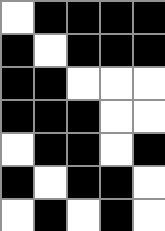[["white", "black", "black", "black", "black"], ["black", "white", "black", "black", "black"], ["black", "black", "white", "white", "white"], ["black", "black", "black", "white", "white"], ["white", "black", "black", "white", "black"], ["black", "white", "black", "black", "white"], ["white", "black", "white", "black", "white"]]